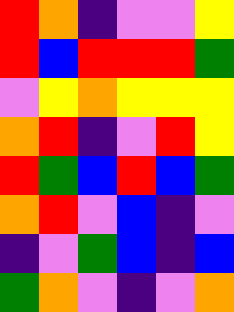[["red", "orange", "indigo", "violet", "violet", "yellow"], ["red", "blue", "red", "red", "red", "green"], ["violet", "yellow", "orange", "yellow", "yellow", "yellow"], ["orange", "red", "indigo", "violet", "red", "yellow"], ["red", "green", "blue", "red", "blue", "green"], ["orange", "red", "violet", "blue", "indigo", "violet"], ["indigo", "violet", "green", "blue", "indigo", "blue"], ["green", "orange", "violet", "indigo", "violet", "orange"]]